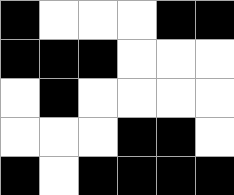[["black", "white", "white", "white", "black", "black"], ["black", "black", "black", "white", "white", "white"], ["white", "black", "white", "white", "white", "white"], ["white", "white", "white", "black", "black", "white"], ["black", "white", "black", "black", "black", "black"]]